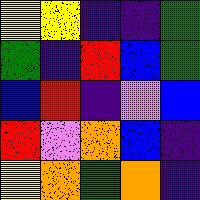[["yellow", "yellow", "indigo", "indigo", "green"], ["green", "indigo", "red", "blue", "green"], ["blue", "red", "indigo", "violet", "blue"], ["red", "violet", "orange", "blue", "indigo"], ["yellow", "orange", "green", "orange", "indigo"]]